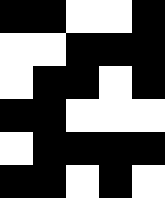[["black", "black", "white", "white", "black"], ["white", "white", "black", "black", "black"], ["white", "black", "black", "white", "black"], ["black", "black", "white", "white", "white"], ["white", "black", "black", "black", "black"], ["black", "black", "white", "black", "white"]]